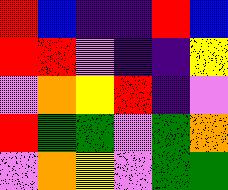[["red", "blue", "indigo", "indigo", "red", "blue"], ["red", "red", "violet", "indigo", "indigo", "yellow"], ["violet", "orange", "yellow", "red", "indigo", "violet"], ["red", "green", "green", "violet", "green", "orange"], ["violet", "orange", "yellow", "violet", "green", "green"]]